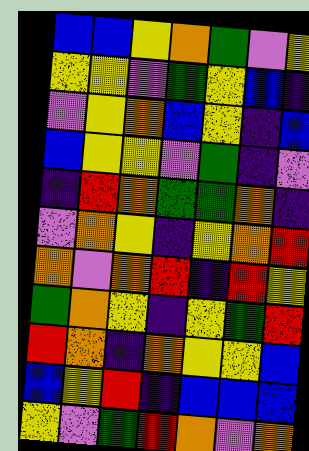[["blue", "blue", "yellow", "orange", "green", "violet", "yellow"], ["yellow", "yellow", "violet", "green", "yellow", "blue", "indigo"], ["violet", "yellow", "orange", "blue", "yellow", "indigo", "blue"], ["blue", "yellow", "yellow", "violet", "green", "indigo", "violet"], ["indigo", "red", "orange", "green", "green", "orange", "indigo"], ["violet", "orange", "yellow", "indigo", "yellow", "orange", "red"], ["orange", "violet", "orange", "red", "indigo", "red", "yellow"], ["green", "orange", "yellow", "indigo", "yellow", "green", "red"], ["red", "orange", "indigo", "orange", "yellow", "yellow", "blue"], ["blue", "yellow", "red", "indigo", "blue", "blue", "blue"], ["yellow", "violet", "green", "red", "orange", "violet", "orange"]]